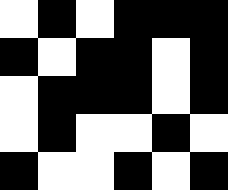[["white", "black", "white", "black", "black", "black"], ["black", "white", "black", "black", "white", "black"], ["white", "black", "black", "black", "white", "black"], ["white", "black", "white", "white", "black", "white"], ["black", "white", "white", "black", "white", "black"]]